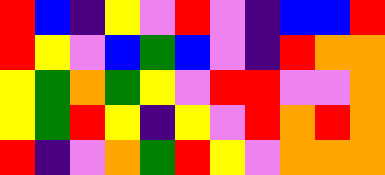[["red", "blue", "indigo", "yellow", "violet", "red", "violet", "indigo", "blue", "blue", "red"], ["red", "yellow", "violet", "blue", "green", "blue", "violet", "indigo", "red", "orange", "orange"], ["yellow", "green", "orange", "green", "yellow", "violet", "red", "red", "violet", "violet", "orange"], ["yellow", "green", "red", "yellow", "indigo", "yellow", "violet", "red", "orange", "red", "orange"], ["red", "indigo", "violet", "orange", "green", "red", "yellow", "violet", "orange", "orange", "orange"]]